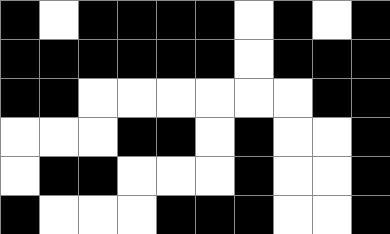[["black", "white", "black", "black", "black", "black", "white", "black", "white", "black"], ["black", "black", "black", "black", "black", "black", "white", "black", "black", "black"], ["black", "black", "white", "white", "white", "white", "white", "white", "black", "black"], ["white", "white", "white", "black", "black", "white", "black", "white", "white", "black"], ["white", "black", "black", "white", "white", "white", "black", "white", "white", "black"], ["black", "white", "white", "white", "black", "black", "black", "white", "white", "black"]]